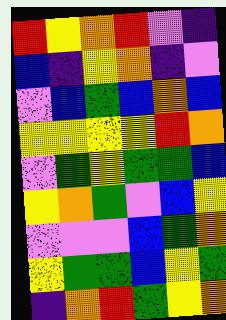[["red", "yellow", "orange", "red", "violet", "indigo"], ["blue", "indigo", "yellow", "orange", "indigo", "violet"], ["violet", "blue", "green", "blue", "orange", "blue"], ["yellow", "yellow", "yellow", "yellow", "red", "orange"], ["violet", "green", "yellow", "green", "green", "blue"], ["yellow", "orange", "green", "violet", "blue", "yellow"], ["violet", "violet", "violet", "blue", "green", "orange"], ["yellow", "green", "green", "blue", "yellow", "green"], ["indigo", "orange", "red", "green", "yellow", "orange"]]